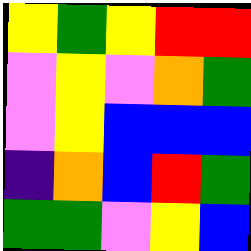[["yellow", "green", "yellow", "red", "red"], ["violet", "yellow", "violet", "orange", "green"], ["violet", "yellow", "blue", "blue", "blue"], ["indigo", "orange", "blue", "red", "green"], ["green", "green", "violet", "yellow", "blue"]]